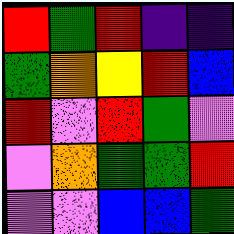[["red", "green", "red", "indigo", "indigo"], ["green", "orange", "yellow", "red", "blue"], ["red", "violet", "red", "green", "violet"], ["violet", "orange", "green", "green", "red"], ["violet", "violet", "blue", "blue", "green"]]